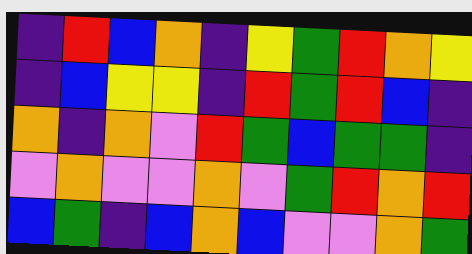[["indigo", "red", "blue", "orange", "indigo", "yellow", "green", "red", "orange", "yellow"], ["indigo", "blue", "yellow", "yellow", "indigo", "red", "green", "red", "blue", "indigo"], ["orange", "indigo", "orange", "violet", "red", "green", "blue", "green", "green", "indigo"], ["violet", "orange", "violet", "violet", "orange", "violet", "green", "red", "orange", "red"], ["blue", "green", "indigo", "blue", "orange", "blue", "violet", "violet", "orange", "green"]]